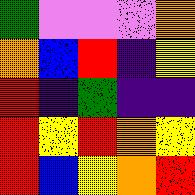[["green", "violet", "violet", "violet", "orange"], ["orange", "blue", "red", "indigo", "yellow"], ["red", "indigo", "green", "indigo", "indigo"], ["red", "yellow", "red", "orange", "yellow"], ["red", "blue", "yellow", "orange", "red"]]